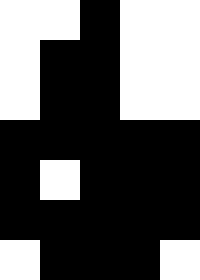[["white", "white", "black", "white", "white"], ["white", "black", "black", "white", "white"], ["white", "black", "black", "white", "white"], ["black", "black", "black", "black", "black"], ["black", "white", "black", "black", "black"], ["black", "black", "black", "black", "black"], ["white", "black", "black", "black", "white"]]